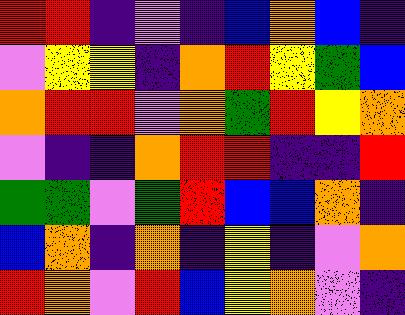[["red", "red", "indigo", "violet", "indigo", "blue", "orange", "blue", "indigo"], ["violet", "yellow", "yellow", "indigo", "orange", "red", "yellow", "green", "blue"], ["orange", "red", "red", "violet", "orange", "green", "red", "yellow", "orange"], ["violet", "indigo", "indigo", "orange", "red", "red", "indigo", "indigo", "red"], ["green", "green", "violet", "green", "red", "blue", "blue", "orange", "indigo"], ["blue", "orange", "indigo", "orange", "indigo", "yellow", "indigo", "violet", "orange"], ["red", "orange", "violet", "red", "blue", "yellow", "orange", "violet", "indigo"]]